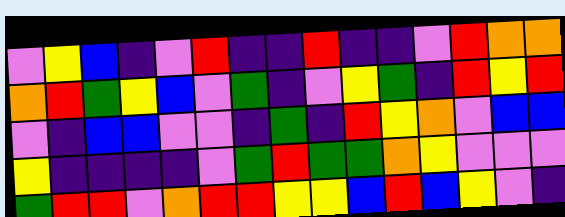[["violet", "yellow", "blue", "indigo", "violet", "red", "indigo", "indigo", "red", "indigo", "indigo", "violet", "red", "orange", "orange"], ["orange", "red", "green", "yellow", "blue", "violet", "green", "indigo", "violet", "yellow", "green", "indigo", "red", "yellow", "red"], ["violet", "indigo", "blue", "blue", "violet", "violet", "indigo", "green", "indigo", "red", "yellow", "orange", "violet", "blue", "blue"], ["yellow", "indigo", "indigo", "indigo", "indigo", "violet", "green", "red", "green", "green", "orange", "yellow", "violet", "violet", "violet"], ["green", "red", "red", "violet", "orange", "red", "red", "yellow", "yellow", "blue", "red", "blue", "yellow", "violet", "indigo"]]